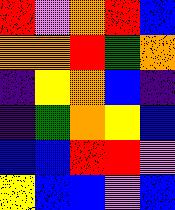[["red", "violet", "orange", "red", "blue"], ["orange", "orange", "red", "green", "orange"], ["indigo", "yellow", "orange", "blue", "indigo"], ["indigo", "green", "orange", "yellow", "blue"], ["blue", "blue", "red", "red", "violet"], ["yellow", "blue", "blue", "violet", "blue"]]